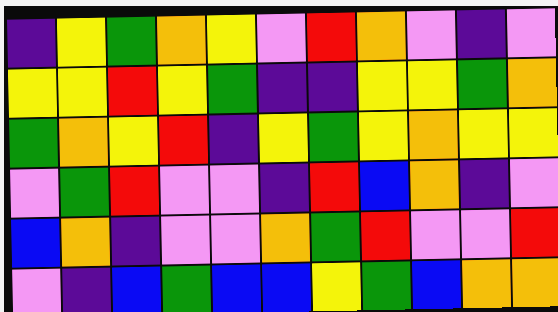[["indigo", "yellow", "green", "orange", "yellow", "violet", "red", "orange", "violet", "indigo", "violet"], ["yellow", "yellow", "red", "yellow", "green", "indigo", "indigo", "yellow", "yellow", "green", "orange"], ["green", "orange", "yellow", "red", "indigo", "yellow", "green", "yellow", "orange", "yellow", "yellow"], ["violet", "green", "red", "violet", "violet", "indigo", "red", "blue", "orange", "indigo", "violet"], ["blue", "orange", "indigo", "violet", "violet", "orange", "green", "red", "violet", "violet", "red"], ["violet", "indigo", "blue", "green", "blue", "blue", "yellow", "green", "blue", "orange", "orange"]]